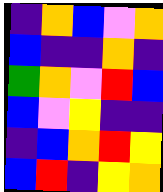[["indigo", "orange", "blue", "violet", "orange"], ["blue", "indigo", "indigo", "orange", "indigo"], ["green", "orange", "violet", "red", "blue"], ["blue", "violet", "yellow", "indigo", "indigo"], ["indigo", "blue", "orange", "red", "yellow"], ["blue", "red", "indigo", "yellow", "orange"]]